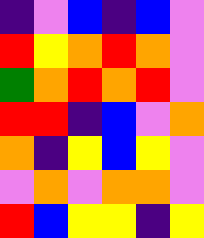[["indigo", "violet", "blue", "indigo", "blue", "violet"], ["red", "yellow", "orange", "red", "orange", "violet"], ["green", "orange", "red", "orange", "red", "violet"], ["red", "red", "indigo", "blue", "violet", "orange"], ["orange", "indigo", "yellow", "blue", "yellow", "violet"], ["violet", "orange", "violet", "orange", "orange", "violet"], ["red", "blue", "yellow", "yellow", "indigo", "yellow"]]